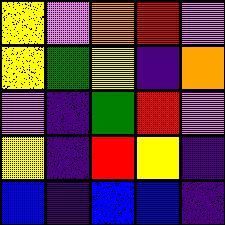[["yellow", "violet", "orange", "red", "violet"], ["yellow", "green", "yellow", "indigo", "orange"], ["violet", "indigo", "green", "red", "violet"], ["yellow", "indigo", "red", "yellow", "indigo"], ["blue", "indigo", "blue", "blue", "indigo"]]